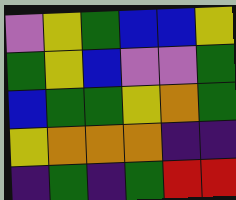[["violet", "yellow", "green", "blue", "blue", "yellow"], ["green", "yellow", "blue", "violet", "violet", "green"], ["blue", "green", "green", "yellow", "orange", "green"], ["yellow", "orange", "orange", "orange", "indigo", "indigo"], ["indigo", "green", "indigo", "green", "red", "red"]]